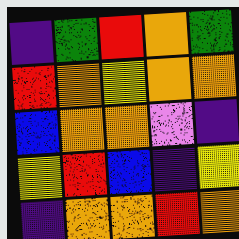[["indigo", "green", "red", "orange", "green"], ["red", "orange", "yellow", "orange", "orange"], ["blue", "orange", "orange", "violet", "indigo"], ["yellow", "red", "blue", "indigo", "yellow"], ["indigo", "orange", "orange", "red", "orange"]]